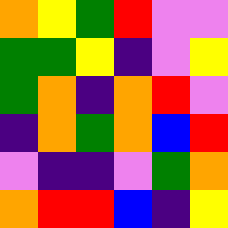[["orange", "yellow", "green", "red", "violet", "violet"], ["green", "green", "yellow", "indigo", "violet", "yellow"], ["green", "orange", "indigo", "orange", "red", "violet"], ["indigo", "orange", "green", "orange", "blue", "red"], ["violet", "indigo", "indigo", "violet", "green", "orange"], ["orange", "red", "red", "blue", "indigo", "yellow"]]